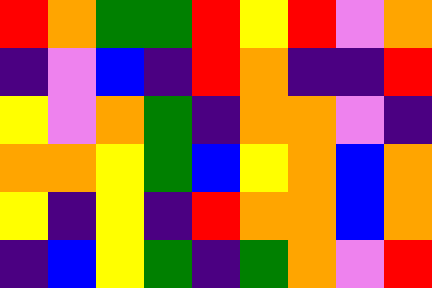[["red", "orange", "green", "green", "red", "yellow", "red", "violet", "orange"], ["indigo", "violet", "blue", "indigo", "red", "orange", "indigo", "indigo", "red"], ["yellow", "violet", "orange", "green", "indigo", "orange", "orange", "violet", "indigo"], ["orange", "orange", "yellow", "green", "blue", "yellow", "orange", "blue", "orange"], ["yellow", "indigo", "yellow", "indigo", "red", "orange", "orange", "blue", "orange"], ["indigo", "blue", "yellow", "green", "indigo", "green", "orange", "violet", "red"]]